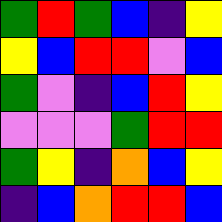[["green", "red", "green", "blue", "indigo", "yellow"], ["yellow", "blue", "red", "red", "violet", "blue"], ["green", "violet", "indigo", "blue", "red", "yellow"], ["violet", "violet", "violet", "green", "red", "red"], ["green", "yellow", "indigo", "orange", "blue", "yellow"], ["indigo", "blue", "orange", "red", "red", "blue"]]